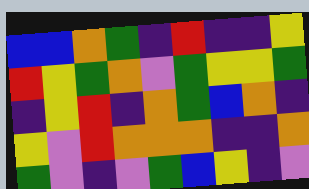[["blue", "blue", "orange", "green", "indigo", "red", "indigo", "indigo", "yellow"], ["red", "yellow", "green", "orange", "violet", "green", "yellow", "yellow", "green"], ["indigo", "yellow", "red", "indigo", "orange", "green", "blue", "orange", "indigo"], ["yellow", "violet", "red", "orange", "orange", "orange", "indigo", "indigo", "orange"], ["green", "violet", "indigo", "violet", "green", "blue", "yellow", "indigo", "violet"]]